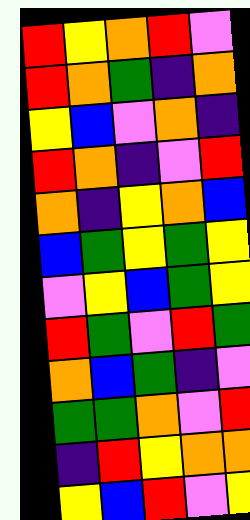[["red", "yellow", "orange", "red", "violet"], ["red", "orange", "green", "indigo", "orange"], ["yellow", "blue", "violet", "orange", "indigo"], ["red", "orange", "indigo", "violet", "red"], ["orange", "indigo", "yellow", "orange", "blue"], ["blue", "green", "yellow", "green", "yellow"], ["violet", "yellow", "blue", "green", "yellow"], ["red", "green", "violet", "red", "green"], ["orange", "blue", "green", "indigo", "violet"], ["green", "green", "orange", "violet", "red"], ["indigo", "red", "yellow", "orange", "orange"], ["yellow", "blue", "red", "violet", "yellow"]]